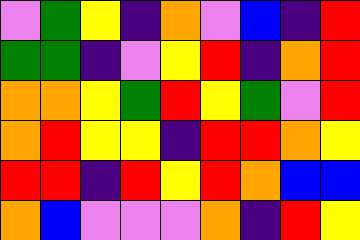[["violet", "green", "yellow", "indigo", "orange", "violet", "blue", "indigo", "red"], ["green", "green", "indigo", "violet", "yellow", "red", "indigo", "orange", "red"], ["orange", "orange", "yellow", "green", "red", "yellow", "green", "violet", "red"], ["orange", "red", "yellow", "yellow", "indigo", "red", "red", "orange", "yellow"], ["red", "red", "indigo", "red", "yellow", "red", "orange", "blue", "blue"], ["orange", "blue", "violet", "violet", "violet", "orange", "indigo", "red", "yellow"]]